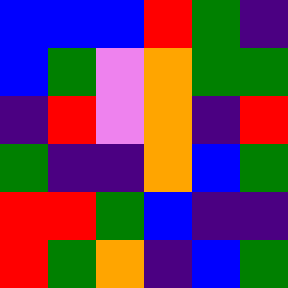[["blue", "blue", "blue", "red", "green", "indigo"], ["blue", "green", "violet", "orange", "green", "green"], ["indigo", "red", "violet", "orange", "indigo", "red"], ["green", "indigo", "indigo", "orange", "blue", "green"], ["red", "red", "green", "blue", "indigo", "indigo"], ["red", "green", "orange", "indigo", "blue", "green"]]